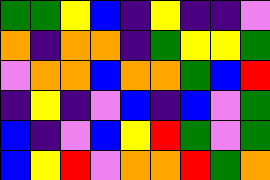[["green", "green", "yellow", "blue", "indigo", "yellow", "indigo", "indigo", "violet"], ["orange", "indigo", "orange", "orange", "indigo", "green", "yellow", "yellow", "green"], ["violet", "orange", "orange", "blue", "orange", "orange", "green", "blue", "red"], ["indigo", "yellow", "indigo", "violet", "blue", "indigo", "blue", "violet", "green"], ["blue", "indigo", "violet", "blue", "yellow", "red", "green", "violet", "green"], ["blue", "yellow", "red", "violet", "orange", "orange", "red", "green", "orange"]]